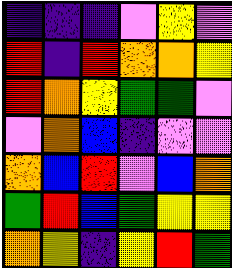[["indigo", "indigo", "indigo", "violet", "yellow", "violet"], ["red", "indigo", "red", "orange", "orange", "yellow"], ["red", "orange", "yellow", "green", "green", "violet"], ["violet", "orange", "blue", "indigo", "violet", "violet"], ["orange", "blue", "red", "violet", "blue", "orange"], ["green", "red", "blue", "green", "yellow", "yellow"], ["orange", "yellow", "indigo", "yellow", "red", "green"]]